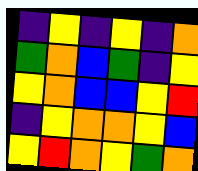[["indigo", "yellow", "indigo", "yellow", "indigo", "orange"], ["green", "orange", "blue", "green", "indigo", "yellow"], ["yellow", "orange", "blue", "blue", "yellow", "red"], ["indigo", "yellow", "orange", "orange", "yellow", "blue"], ["yellow", "red", "orange", "yellow", "green", "orange"]]